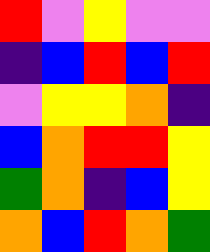[["red", "violet", "yellow", "violet", "violet"], ["indigo", "blue", "red", "blue", "red"], ["violet", "yellow", "yellow", "orange", "indigo"], ["blue", "orange", "red", "red", "yellow"], ["green", "orange", "indigo", "blue", "yellow"], ["orange", "blue", "red", "orange", "green"]]